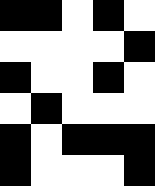[["black", "black", "white", "black", "white"], ["white", "white", "white", "white", "black"], ["black", "white", "white", "black", "white"], ["white", "black", "white", "white", "white"], ["black", "white", "black", "black", "black"], ["black", "white", "white", "white", "black"]]